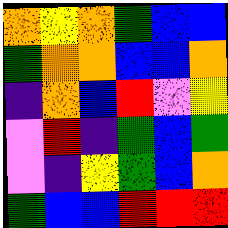[["orange", "yellow", "orange", "green", "blue", "blue"], ["green", "orange", "orange", "blue", "blue", "orange"], ["indigo", "orange", "blue", "red", "violet", "yellow"], ["violet", "red", "indigo", "green", "blue", "green"], ["violet", "indigo", "yellow", "green", "blue", "orange"], ["green", "blue", "blue", "red", "red", "red"]]